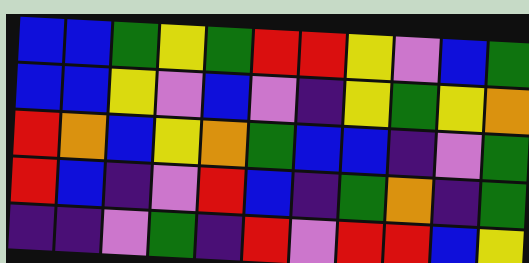[["blue", "blue", "green", "yellow", "green", "red", "red", "yellow", "violet", "blue", "green"], ["blue", "blue", "yellow", "violet", "blue", "violet", "indigo", "yellow", "green", "yellow", "orange"], ["red", "orange", "blue", "yellow", "orange", "green", "blue", "blue", "indigo", "violet", "green"], ["red", "blue", "indigo", "violet", "red", "blue", "indigo", "green", "orange", "indigo", "green"], ["indigo", "indigo", "violet", "green", "indigo", "red", "violet", "red", "red", "blue", "yellow"]]